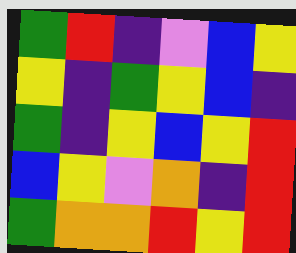[["green", "red", "indigo", "violet", "blue", "yellow"], ["yellow", "indigo", "green", "yellow", "blue", "indigo"], ["green", "indigo", "yellow", "blue", "yellow", "red"], ["blue", "yellow", "violet", "orange", "indigo", "red"], ["green", "orange", "orange", "red", "yellow", "red"]]